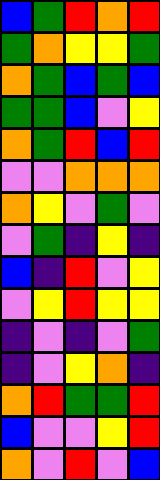[["blue", "green", "red", "orange", "red"], ["green", "orange", "yellow", "yellow", "green"], ["orange", "green", "blue", "green", "blue"], ["green", "green", "blue", "violet", "yellow"], ["orange", "green", "red", "blue", "red"], ["violet", "violet", "orange", "orange", "orange"], ["orange", "yellow", "violet", "green", "violet"], ["violet", "green", "indigo", "yellow", "indigo"], ["blue", "indigo", "red", "violet", "yellow"], ["violet", "yellow", "red", "yellow", "yellow"], ["indigo", "violet", "indigo", "violet", "green"], ["indigo", "violet", "yellow", "orange", "indigo"], ["orange", "red", "green", "green", "red"], ["blue", "violet", "violet", "yellow", "red"], ["orange", "violet", "red", "violet", "blue"]]